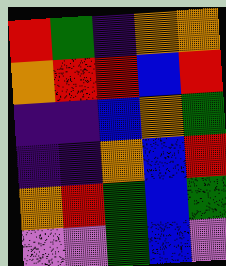[["red", "green", "indigo", "orange", "orange"], ["orange", "red", "red", "blue", "red"], ["indigo", "indigo", "blue", "orange", "green"], ["indigo", "indigo", "orange", "blue", "red"], ["orange", "red", "green", "blue", "green"], ["violet", "violet", "green", "blue", "violet"]]